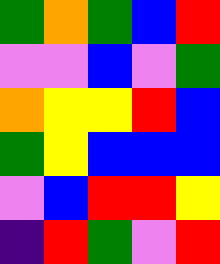[["green", "orange", "green", "blue", "red"], ["violet", "violet", "blue", "violet", "green"], ["orange", "yellow", "yellow", "red", "blue"], ["green", "yellow", "blue", "blue", "blue"], ["violet", "blue", "red", "red", "yellow"], ["indigo", "red", "green", "violet", "red"]]